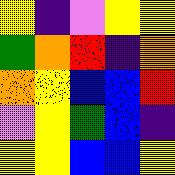[["yellow", "indigo", "violet", "yellow", "yellow"], ["green", "orange", "red", "indigo", "orange"], ["orange", "yellow", "blue", "blue", "red"], ["violet", "yellow", "green", "blue", "indigo"], ["yellow", "yellow", "blue", "blue", "yellow"]]